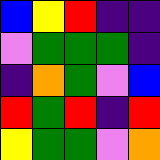[["blue", "yellow", "red", "indigo", "indigo"], ["violet", "green", "green", "green", "indigo"], ["indigo", "orange", "green", "violet", "blue"], ["red", "green", "red", "indigo", "red"], ["yellow", "green", "green", "violet", "orange"]]